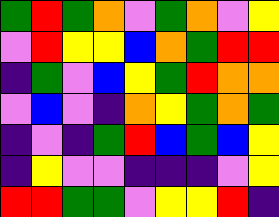[["green", "red", "green", "orange", "violet", "green", "orange", "violet", "yellow"], ["violet", "red", "yellow", "yellow", "blue", "orange", "green", "red", "red"], ["indigo", "green", "violet", "blue", "yellow", "green", "red", "orange", "orange"], ["violet", "blue", "violet", "indigo", "orange", "yellow", "green", "orange", "green"], ["indigo", "violet", "indigo", "green", "red", "blue", "green", "blue", "yellow"], ["indigo", "yellow", "violet", "violet", "indigo", "indigo", "indigo", "violet", "yellow"], ["red", "red", "green", "green", "violet", "yellow", "yellow", "red", "indigo"]]